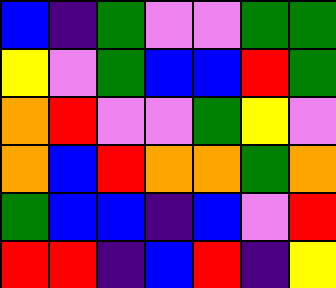[["blue", "indigo", "green", "violet", "violet", "green", "green"], ["yellow", "violet", "green", "blue", "blue", "red", "green"], ["orange", "red", "violet", "violet", "green", "yellow", "violet"], ["orange", "blue", "red", "orange", "orange", "green", "orange"], ["green", "blue", "blue", "indigo", "blue", "violet", "red"], ["red", "red", "indigo", "blue", "red", "indigo", "yellow"]]